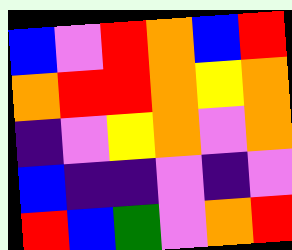[["blue", "violet", "red", "orange", "blue", "red"], ["orange", "red", "red", "orange", "yellow", "orange"], ["indigo", "violet", "yellow", "orange", "violet", "orange"], ["blue", "indigo", "indigo", "violet", "indigo", "violet"], ["red", "blue", "green", "violet", "orange", "red"]]